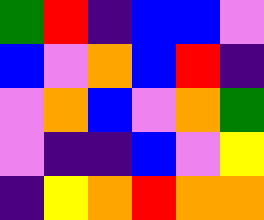[["green", "red", "indigo", "blue", "blue", "violet"], ["blue", "violet", "orange", "blue", "red", "indigo"], ["violet", "orange", "blue", "violet", "orange", "green"], ["violet", "indigo", "indigo", "blue", "violet", "yellow"], ["indigo", "yellow", "orange", "red", "orange", "orange"]]